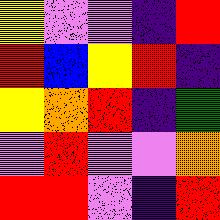[["yellow", "violet", "violet", "indigo", "red"], ["red", "blue", "yellow", "red", "indigo"], ["yellow", "orange", "red", "indigo", "green"], ["violet", "red", "violet", "violet", "orange"], ["red", "red", "violet", "indigo", "red"]]